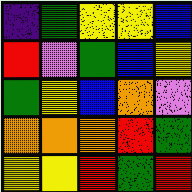[["indigo", "green", "yellow", "yellow", "blue"], ["red", "violet", "green", "blue", "yellow"], ["green", "yellow", "blue", "orange", "violet"], ["orange", "orange", "orange", "red", "green"], ["yellow", "yellow", "red", "green", "red"]]